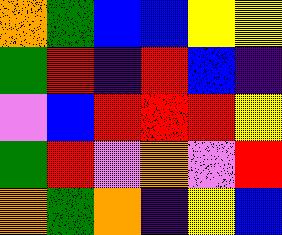[["orange", "green", "blue", "blue", "yellow", "yellow"], ["green", "red", "indigo", "red", "blue", "indigo"], ["violet", "blue", "red", "red", "red", "yellow"], ["green", "red", "violet", "orange", "violet", "red"], ["orange", "green", "orange", "indigo", "yellow", "blue"]]